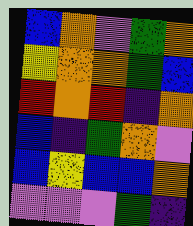[["blue", "orange", "violet", "green", "orange"], ["yellow", "orange", "orange", "green", "blue"], ["red", "orange", "red", "indigo", "orange"], ["blue", "indigo", "green", "orange", "violet"], ["blue", "yellow", "blue", "blue", "orange"], ["violet", "violet", "violet", "green", "indigo"]]